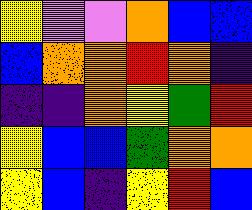[["yellow", "violet", "violet", "orange", "blue", "blue"], ["blue", "orange", "orange", "red", "orange", "indigo"], ["indigo", "indigo", "orange", "yellow", "green", "red"], ["yellow", "blue", "blue", "green", "orange", "orange"], ["yellow", "blue", "indigo", "yellow", "red", "blue"]]